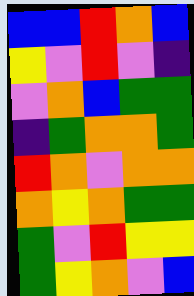[["blue", "blue", "red", "orange", "blue"], ["yellow", "violet", "red", "violet", "indigo"], ["violet", "orange", "blue", "green", "green"], ["indigo", "green", "orange", "orange", "green"], ["red", "orange", "violet", "orange", "orange"], ["orange", "yellow", "orange", "green", "green"], ["green", "violet", "red", "yellow", "yellow"], ["green", "yellow", "orange", "violet", "blue"]]